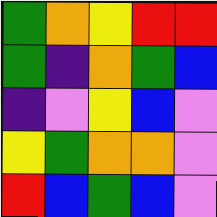[["green", "orange", "yellow", "red", "red"], ["green", "indigo", "orange", "green", "blue"], ["indigo", "violet", "yellow", "blue", "violet"], ["yellow", "green", "orange", "orange", "violet"], ["red", "blue", "green", "blue", "violet"]]